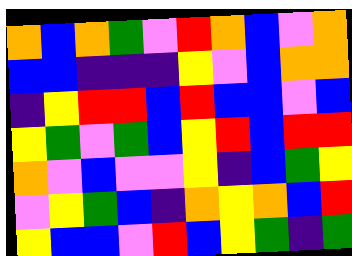[["orange", "blue", "orange", "green", "violet", "red", "orange", "blue", "violet", "orange"], ["blue", "blue", "indigo", "indigo", "indigo", "yellow", "violet", "blue", "orange", "orange"], ["indigo", "yellow", "red", "red", "blue", "red", "blue", "blue", "violet", "blue"], ["yellow", "green", "violet", "green", "blue", "yellow", "red", "blue", "red", "red"], ["orange", "violet", "blue", "violet", "violet", "yellow", "indigo", "blue", "green", "yellow"], ["violet", "yellow", "green", "blue", "indigo", "orange", "yellow", "orange", "blue", "red"], ["yellow", "blue", "blue", "violet", "red", "blue", "yellow", "green", "indigo", "green"]]